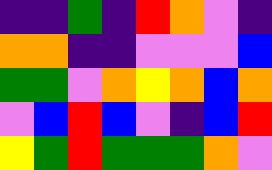[["indigo", "indigo", "green", "indigo", "red", "orange", "violet", "indigo"], ["orange", "orange", "indigo", "indigo", "violet", "violet", "violet", "blue"], ["green", "green", "violet", "orange", "yellow", "orange", "blue", "orange"], ["violet", "blue", "red", "blue", "violet", "indigo", "blue", "red"], ["yellow", "green", "red", "green", "green", "green", "orange", "violet"]]